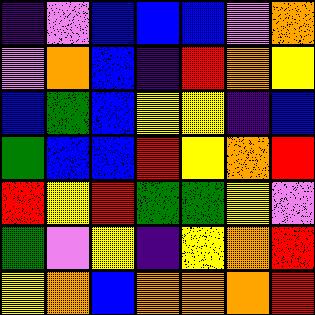[["indigo", "violet", "blue", "blue", "blue", "violet", "orange"], ["violet", "orange", "blue", "indigo", "red", "orange", "yellow"], ["blue", "green", "blue", "yellow", "yellow", "indigo", "blue"], ["green", "blue", "blue", "red", "yellow", "orange", "red"], ["red", "yellow", "red", "green", "green", "yellow", "violet"], ["green", "violet", "yellow", "indigo", "yellow", "orange", "red"], ["yellow", "orange", "blue", "orange", "orange", "orange", "red"]]